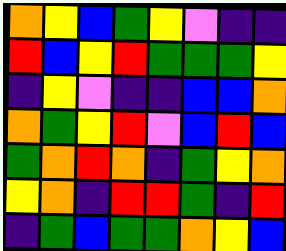[["orange", "yellow", "blue", "green", "yellow", "violet", "indigo", "indigo"], ["red", "blue", "yellow", "red", "green", "green", "green", "yellow"], ["indigo", "yellow", "violet", "indigo", "indigo", "blue", "blue", "orange"], ["orange", "green", "yellow", "red", "violet", "blue", "red", "blue"], ["green", "orange", "red", "orange", "indigo", "green", "yellow", "orange"], ["yellow", "orange", "indigo", "red", "red", "green", "indigo", "red"], ["indigo", "green", "blue", "green", "green", "orange", "yellow", "blue"]]